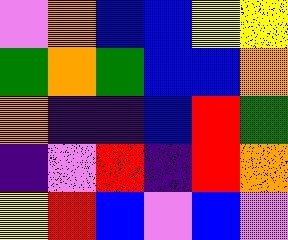[["violet", "orange", "blue", "blue", "yellow", "yellow"], ["green", "orange", "green", "blue", "blue", "orange"], ["orange", "indigo", "indigo", "blue", "red", "green"], ["indigo", "violet", "red", "indigo", "red", "orange"], ["yellow", "red", "blue", "violet", "blue", "violet"]]